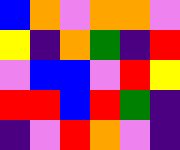[["blue", "orange", "violet", "orange", "orange", "violet"], ["yellow", "indigo", "orange", "green", "indigo", "red"], ["violet", "blue", "blue", "violet", "red", "yellow"], ["red", "red", "blue", "red", "green", "indigo"], ["indigo", "violet", "red", "orange", "violet", "indigo"]]